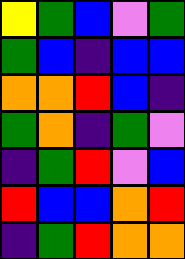[["yellow", "green", "blue", "violet", "green"], ["green", "blue", "indigo", "blue", "blue"], ["orange", "orange", "red", "blue", "indigo"], ["green", "orange", "indigo", "green", "violet"], ["indigo", "green", "red", "violet", "blue"], ["red", "blue", "blue", "orange", "red"], ["indigo", "green", "red", "orange", "orange"]]